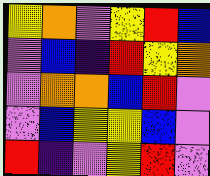[["yellow", "orange", "violet", "yellow", "red", "blue"], ["violet", "blue", "indigo", "red", "yellow", "orange"], ["violet", "orange", "orange", "blue", "red", "violet"], ["violet", "blue", "yellow", "yellow", "blue", "violet"], ["red", "indigo", "violet", "yellow", "red", "violet"]]